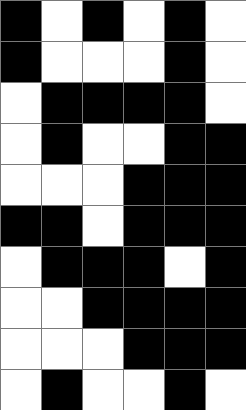[["black", "white", "black", "white", "black", "white"], ["black", "white", "white", "white", "black", "white"], ["white", "black", "black", "black", "black", "white"], ["white", "black", "white", "white", "black", "black"], ["white", "white", "white", "black", "black", "black"], ["black", "black", "white", "black", "black", "black"], ["white", "black", "black", "black", "white", "black"], ["white", "white", "black", "black", "black", "black"], ["white", "white", "white", "black", "black", "black"], ["white", "black", "white", "white", "black", "white"]]